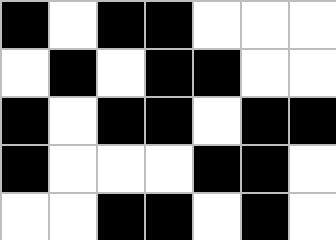[["black", "white", "black", "black", "white", "white", "white"], ["white", "black", "white", "black", "black", "white", "white"], ["black", "white", "black", "black", "white", "black", "black"], ["black", "white", "white", "white", "black", "black", "white"], ["white", "white", "black", "black", "white", "black", "white"]]